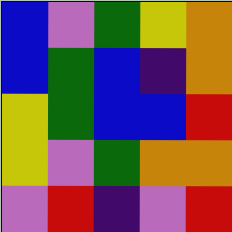[["blue", "violet", "green", "yellow", "orange"], ["blue", "green", "blue", "indigo", "orange"], ["yellow", "green", "blue", "blue", "red"], ["yellow", "violet", "green", "orange", "orange"], ["violet", "red", "indigo", "violet", "red"]]